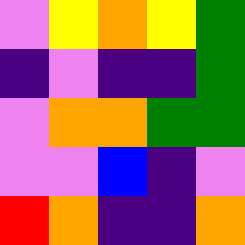[["violet", "yellow", "orange", "yellow", "green"], ["indigo", "violet", "indigo", "indigo", "green"], ["violet", "orange", "orange", "green", "green"], ["violet", "violet", "blue", "indigo", "violet"], ["red", "orange", "indigo", "indigo", "orange"]]